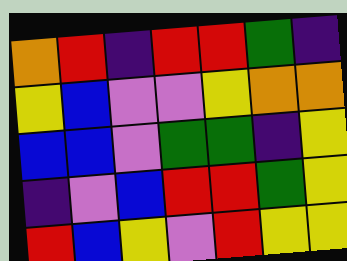[["orange", "red", "indigo", "red", "red", "green", "indigo"], ["yellow", "blue", "violet", "violet", "yellow", "orange", "orange"], ["blue", "blue", "violet", "green", "green", "indigo", "yellow"], ["indigo", "violet", "blue", "red", "red", "green", "yellow"], ["red", "blue", "yellow", "violet", "red", "yellow", "yellow"]]